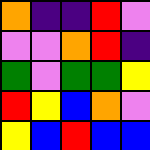[["orange", "indigo", "indigo", "red", "violet"], ["violet", "violet", "orange", "red", "indigo"], ["green", "violet", "green", "green", "yellow"], ["red", "yellow", "blue", "orange", "violet"], ["yellow", "blue", "red", "blue", "blue"]]